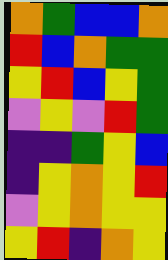[["orange", "green", "blue", "blue", "orange"], ["red", "blue", "orange", "green", "green"], ["yellow", "red", "blue", "yellow", "green"], ["violet", "yellow", "violet", "red", "green"], ["indigo", "indigo", "green", "yellow", "blue"], ["indigo", "yellow", "orange", "yellow", "red"], ["violet", "yellow", "orange", "yellow", "yellow"], ["yellow", "red", "indigo", "orange", "yellow"]]